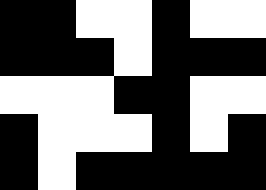[["black", "black", "white", "white", "black", "white", "white"], ["black", "black", "black", "white", "black", "black", "black"], ["white", "white", "white", "black", "black", "white", "white"], ["black", "white", "white", "white", "black", "white", "black"], ["black", "white", "black", "black", "black", "black", "black"]]